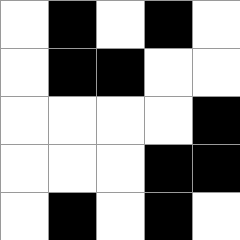[["white", "black", "white", "black", "white"], ["white", "black", "black", "white", "white"], ["white", "white", "white", "white", "black"], ["white", "white", "white", "black", "black"], ["white", "black", "white", "black", "white"]]